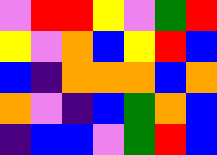[["violet", "red", "red", "yellow", "violet", "green", "red"], ["yellow", "violet", "orange", "blue", "yellow", "red", "blue"], ["blue", "indigo", "orange", "orange", "orange", "blue", "orange"], ["orange", "violet", "indigo", "blue", "green", "orange", "blue"], ["indigo", "blue", "blue", "violet", "green", "red", "blue"]]